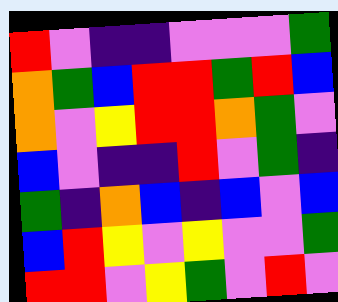[["red", "violet", "indigo", "indigo", "violet", "violet", "violet", "green"], ["orange", "green", "blue", "red", "red", "green", "red", "blue"], ["orange", "violet", "yellow", "red", "red", "orange", "green", "violet"], ["blue", "violet", "indigo", "indigo", "red", "violet", "green", "indigo"], ["green", "indigo", "orange", "blue", "indigo", "blue", "violet", "blue"], ["blue", "red", "yellow", "violet", "yellow", "violet", "violet", "green"], ["red", "red", "violet", "yellow", "green", "violet", "red", "violet"]]